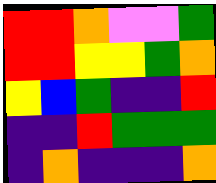[["red", "red", "orange", "violet", "violet", "green"], ["red", "red", "yellow", "yellow", "green", "orange"], ["yellow", "blue", "green", "indigo", "indigo", "red"], ["indigo", "indigo", "red", "green", "green", "green"], ["indigo", "orange", "indigo", "indigo", "indigo", "orange"]]